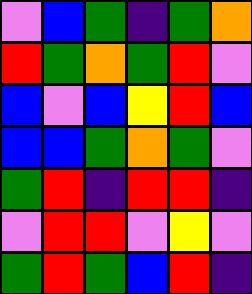[["violet", "blue", "green", "indigo", "green", "orange"], ["red", "green", "orange", "green", "red", "violet"], ["blue", "violet", "blue", "yellow", "red", "blue"], ["blue", "blue", "green", "orange", "green", "violet"], ["green", "red", "indigo", "red", "red", "indigo"], ["violet", "red", "red", "violet", "yellow", "violet"], ["green", "red", "green", "blue", "red", "indigo"]]